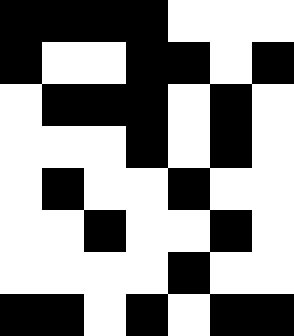[["black", "black", "black", "black", "white", "white", "white"], ["black", "white", "white", "black", "black", "white", "black"], ["white", "black", "black", "black", "white", "black", "white"], ["white", "white", "white", "black", "white", "black", "white"], ["white", "black", "white", "white", "black", "white", "white"], ["white", "white", "black", "white", "white", "black", "white"], ["white", "white", "white", "white", "black", "white", "white"], ["black", "black", "white", "black", "white", "black", "black"]]